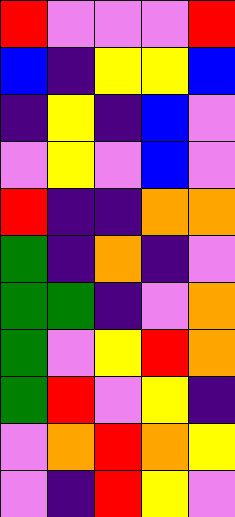[["red", "violet", "violet", "violet", "red"], ["blue", "indigo", "yellow", "yellow", "blue"], ["indigo", "yellow", "indigo", "blue", "violet"], ["violet", "yellow", "violet", "blue", "violet"], ["red", "indigo", "indigo", "orange", "orange"], ["green", "indigo", "orange", "indigo", "violet"], ["green", "green", "indigo", "violet", "orange"], ["green", "violet", "yellow", "red", "orange"], ["green", "red", "violet", "yellow", "indigo"], ["violet", "orange", "red", "orange", "yellow"], ["violet", "indigo", "red", "yellow", "violet"]]